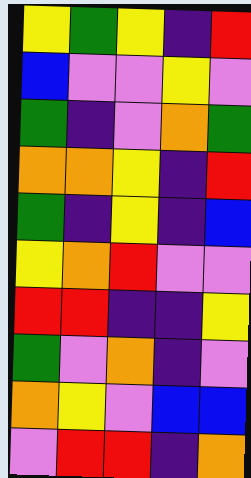[["yellow", "green", "yellow", "indigo", "red"], ["blue", "violet", "violet", "yellow", "violet"], ["green", "indigo", "violet", "orange", "green"], ["orange", "orange", "yellow", "indigo", "red"], ["green", "indigo", "yellow", "indigo", "blue"], ["yellow", "orange", "red", "violet", "violet"], ["red", "red", "indigo", "indigo", "yellow"], ["green", "violet", "orange", "indigo", "violet"], ["orange", "yellow", "violet", "blue", "blue"], ["violet", "red", "red", "indigo", "orange"]]